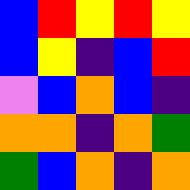[["blue", "red", "yellow", "red", "yellow"], ["blue", "yellow", "indigo", "blue", "red"], ["violet", "blue", "orange", "blue", "indigo"], ["orange", "orange", "indigo", "orange", "green"], ["green", "blue", "orange", "indigo", "orange"]]